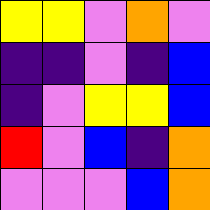[["yellow", "yellow", "violet", "orange", "violet"], ["indigo", "indigo", "violet", "indigo", "blue"], ["indigo", "violet", "yellow", "yellow", "blue"], ["red", "violet", "blue", "indigo", "orange"], ["violet", "violet", "violet", "blue", "orange"]]